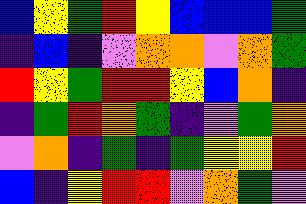[["blue", "yellow", "green", "red", "yellow", "blue", "blue", "blue", "green"], ["indigo", "blue", "indigo", "violet", "orange", "orange", "violet", "orange", "green"], ["red", "yellow", "green", "red", "red", "yellow", "blue", "orange", "indigo"], ["indigo", "green", "red", "orange", "green", "indigo", "violet", "green", "orange"], ["violet", "orange", "indigo", "green", "indigo", "green", "yellow", "yellow", "red"], ["blue", "indigo", "yellow", "red", "red", "violet", "orange", "green", "violet"]]